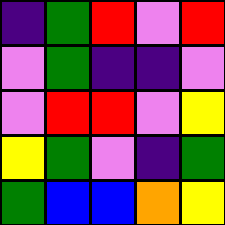[["indigo", "green", "red", "violet", "red"], ["violet", "green", "indigo", "indigo", "violet"], ["violet", "red", "red", "violet", "yellow"], ["yellow", "green", "violet", "indigo", "green"], ["green", "blue", "blue", "orange", "yellow"]]